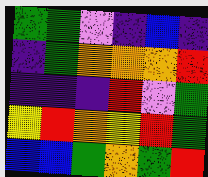[["green", "green", "violet", "indigo", "blue", "indigo"], ["indigo", "green", "orange", "orange", "orange", "red"], ["indigo", "indigo", "indigo", "red", "violet", "green"], ["yellow", "red", "orange", "yellow", "red", "green"], ["blue", "blue", "green", "orange", "green", "red"]]